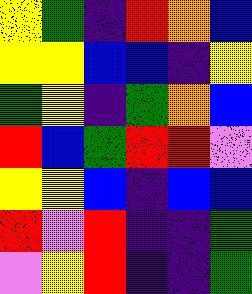[["yellow", "green", "indigo", "red", "orange", "blue"], ["yellow", "yellow", "blue", "blue", "indigo", "yellow"], ["green", "yellow", "indigo", "green", "orange", "blue"], ["red", "blue", "green", "red", "red", "violet"], ["yellow", "yellow", "blue", "indigo", "blue", "blue"], ["red", "violet", "red", "indigo", "indigo", "green"], ["violet", "yellow", "red", "indigo", "indigo", "green"]]